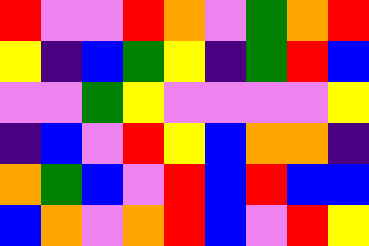[["red", "violet", "violet", "red", "orange", "violet", "green", "orange", "red"], ["yellow", "indigo", "blue", "green", "yellow", "indigo", "green", "red", "blue"], ["violet", "violet", "green", "yellow", "violet", "violet", "violet", "violet", "yellow"], ["indigo", "blue", "violet", "red", "yellow", "blue", "orange", "orange", "indigo"], ["orange", "green", "blue", "violet", "red", "blue", "red", "blue", "blue"], ["blue", "orange", "violet", "orange", "red", "blue", "violet", "red", "yellow"]]